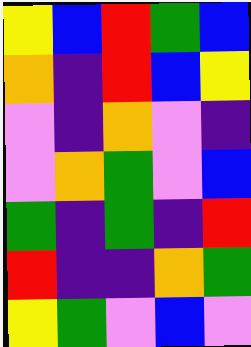[["yellow", "blue", "red", "green", "blue"], ["orange", "indigo", "red", "blue", "yellow"], ["violet", "indigo", "orange", "violet", "indigo"], ["violet", "orange", "green", "violet", "blue"], ["green", "indigo", "green", "indigo", "red"], ["red", "indigo", "indigo", "orange", "green"], ["yellow", "green", "violet", "blue", "violet"]]